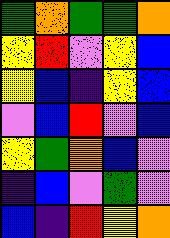[["green", "orange", "green", "green", "orange"], ["yellow", "red", "violet", "yellow", "blue"], ["yellow", "blue", "indigo", "yellow", "blue"], ["violet", "blue", "red", "violet", "blue"], ["yellow", "green", "orange", "blue", "violet"], ["indigo", "blue", "violet", "green", "violet"], ["blue", "indigo", "red", "yellow", "orange"]]